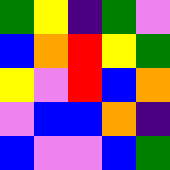[["green", "yellow", "indigo", "green", "violet"], ["blue", "orange", "red", "yellow", "green"], ["yellow", "violet", "red", "blue", "orange"], ["violet", "blue", "blue", "orange", "indigo"], ["blue", "violet", "violet", "blue", "green"]]